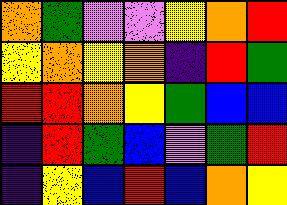[["orange", "green", "violet", "violet", "yellow", "orange", "red"], ["yellow", "orange", "yellow", "orange", "indigo", "red", "green"], ["red", "red", "orange", "yellow", "green", "blue", "blue"], ["indigo", "red", "green", "blue", "violet", "green", "red"], ["indigo", "yellow", "blue", "red", "blue", "orange", "yellow"]]